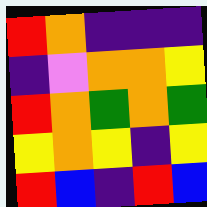[["red", "orange", "indigo", "indigo", "indigo"], ["indigo", "violet", "orange", "orange", "yellow"], ["red", "orange", "green", "orange", "green"], ["yellow", "orange", "yellow", "indigo", "yellow"], ["red", "blue", "indigo", "red", "blue"]]